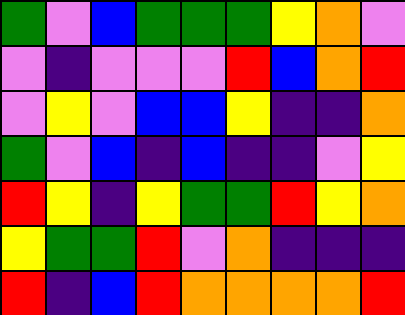[["green", "violet", "blue", "green", "green", "green", "yellow", "orange", "violet"], ["violet", "indigo", "violet", "violet", "violet", "red", "blue", "orange", "red"], ["violet", "yellow", "violet", "blue", "blue", "yellow", "indigo", "indigo", "orange"], ["green", "violet", "blue", "indigo", "blue", "indigo", "indigo", "violet", "yellow"], ["red", "yellow", "indigo", "yellow", "green", "green", "red", "yellow", "orange"], ["yellow", "green", "green", "red", "violet", "orange", "indigo", "indigo", "indigo"], ["red", "indigo", "blue", "red", "orange", "orange", "orange", "orange", "red"]]